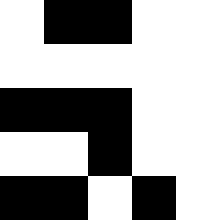[["white", "black", "black", "white", "white"], ["white", "white", "white", "white", "white"], ["black", "black", "black", "white", "white"], ["white", "white", "black", "white", "white"], ["black", "black", "white", "black", "white"]]